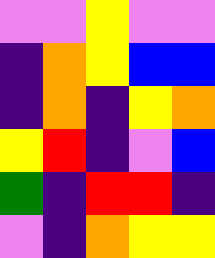[["violet", "violet", "yellow", "violet", "violet"], ["indigo", "orange", "yellow", "blue", "blue"], ["indigo", "orange", "indigo", "yellow", "orange"], ["yellow", "red", "indigo", "violet", "blue"], ["green", "indigo", "red", "red", "indigo"], ["violet", "indigo", "orange", "yellow", "yellow"]]